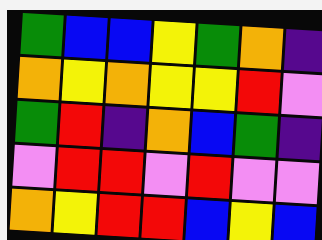[["green", "blue", "blue", "yellow", "green", "orange", "indigo"], ["orange", "yellow", "orange", "yellow", "yellow", "red", "violet"], ["green", "red", "indigo", "orange", "blue", "green", "indigo"], ["violet", "red", "red", "violet", "red", "violet", "violet"], ["orange", "yellow", "red", "red", "blue", "yellow", "blue"]]